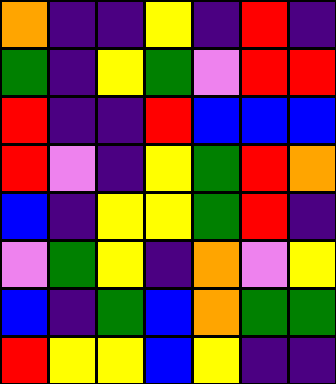[["orange", "indigo", "indigo", "yellow", "indigo", "red", "indigo"], ["green", "indigo", "yellow", "green", "violet", "red", "red"], ["red", "indigo", "indigo", "red", "blue", "blue", "blue"], ["red", "violet", "indigo", "yellow", "green", "red", "orange"], ["blue", "indigo", "yellow", "yellow", "green", "red", "indigo"], ["violet", "green", "yellow", "indigo", "orange", "violet", "yellow"], ["blue", "indigo", "green", "blue", "orange", "green", "green"], ["red", "yellow", "yellow", "blue", "yellow", "indigo", "indigo"]]